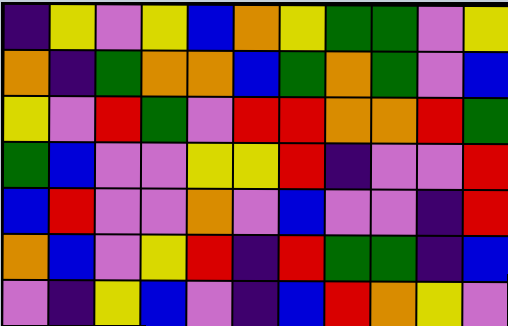[["indigo", "yellow", "violet", "yellow", "blue", "orange", "yellow", "green", "green", "violet", "yellow"], ["orange", "indigo", "green", "orange", "orange", "blue", "green", "orange", "green", "violet", "blue"], ["yellow", "violet", "red", "green", "violet", "red", "red", "orange", "orange", "red", "green"], ["green", "blue", "violet", "violet", "yellow", "yellow", "red", "indigo", "violet", "violet", "red"], ["blue", "red", "violet", "violet", "orange", "violet", "blue", "violet", "violet", "indigo", "red"], ["orange", "blue", "violet", "yellow", "red", "indigo", "red", "green", "green", "indigo", "blue"], ["violet", "indigo", "yellow", "blue", "violet", "indigo", "blue", "red", "orange", "yellow", "violet"]]